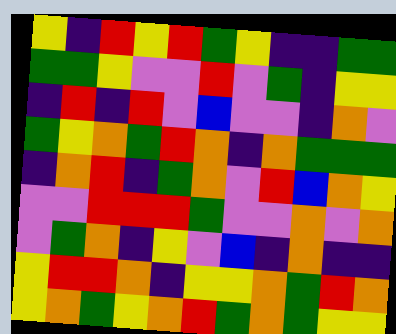[["yellow", "indigo", "red", "yellow", "red", "green", "yellow", "indigo", "indigo", "green", "green"], ["green", "green", "yellow", "violet", "violet", "red", "violet", "green", "indigo", "yellow", "yellow"], ["indigo", "red", "indigo", "red", "violet", "blue", "violet", "violet", "indigo", "orange", "violet"], ["green", "yellow", "orange", "green", "red", "orange", "indigo", "orange", "green", "green", "green"], ["indigo", "orange", "red", "indigo", "green", "orange", "violet", "red", "blue", "orange", "yellow"], ["violet", "violet", "red", "red", "red", "green", "violet", "violet", "orange", "violet", "orange"], ["violet", "green", "orange", "indigo", "yellow", "violet", "blue", "indigo", "orange", "indigo", "indigo"], ["yellow", "red", "red", "orange", "indigo", "yellow", "yellow", "orange", "green", "red", "orange"], ["yellow", "orange", "green", "yellow", "orange", "red", "green", "orange", "green", "yellow", "yellow"]]